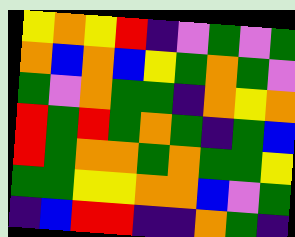[["yellow", "orange", "yellow", "red", "indigo", "violet", "green", "violet", "green"], ["orange", "blue", "orange", "blue", "yellow", "green", "orange", "green", "violet"], ["green", "violet", "orange", "green", "green", "indigo", "orange", "yellow", "orange"], ["red", "green", "red", "green", "orange", "green", "indigo", "green", "blue"], ["red", "green", "orange", "orange", "green", "orange", "green", "green", "yellow"], ["green", "green", "yellow", "yellow", "orange", "orange", "blue", "violet", "green"], ["indigo", "blue", "red", "red", "indigo", "indigo", "orange", "green", "indigo"]]